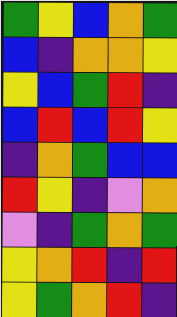[["green", "yellow", "blue", "orange", "green"], ["blue", "indigo", "orange", "orange", "yellow"], ["yellow", "blue", "green", "red", "indigo"], ["blue", "red", "blue", "red", "yellow"], ["indigo", "orange", "green", "blue", "blue"], ["red", "yellow", "indigo", "violet", "orange"], ["violet", "indigo", "green", "orange", "green"], ["yellow", "orange", "red", "indigo", "red"], ["yellow", "green", "orange", "red", "indigo"]]